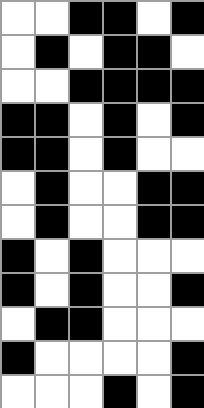[["white", "white", "black", "black", "white", "black"], ["white", "black", "white", "black", "black", "white"], ["white", "white", "black", "black", "black", "black"], ["black", "black", "white", "black", "white", "black"], ["black", "black", "white", "black", "white", "white"], ["white", "black", "white", "white", "black", "black"], ["white", "black", "white", "white", "black", "black"], ["black", "white", "black", "white", "white", "white"], ["black", "white", "black", "white", "white", "black"], ["white", "black", "black", "white", "white", "white"], ["black", "white", "white", "white", "white", "black"], ["white", "white", "white", "black", "white", "black"]]